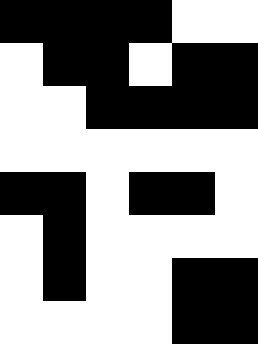[["black", "black", "black", "black", "white", "white"], ["white", "black", "black", "white", "black", "black"], ["white", "white", "black", "black", "black", "black"], ["white", "white", "white", "white", "white", "white"], ["black", "black", "white", "black", "black", "white"], ["white", "black", "white", "white", "white", "white"], ["white", "black", "white", "white", "black", "black"], ["white", "white", "white", "white", "black", "black"]]